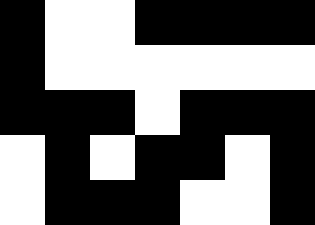[["black", "white", "white", "black", "black", "black", "black"], ["black", "white", "white", "white", "white", "white", "white"], ["black", "black", "black", "white", "black", "black", "black"], ["white", "black", "white", "black", "black", "white", "black"], ["white", "black", "black", "black", "white", "white", "black"]]